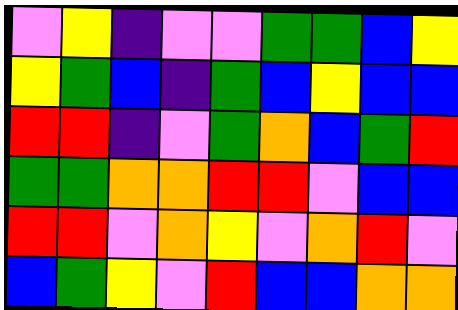[["violet", "yellow", "indigo", "violet", "violet", "green", "green", "blue", "yellow"], ["yellow", "green", "blue", "indigo", "green", "blue", "yellow", "blue", "blue"], ["red", "red", "indigo", "violet", "green", "orange", "blue", "green", "red"], ["green", "green", "orange", "orange", "red", "red", "violet", "blue", "blue"], ["red", "red", "violet", "orange", "yellow", "violet", "orange", "red", "violet"], ["blue", "green", "yellow", "violet", "red", "blue", "blue", "orange", "orange"]]